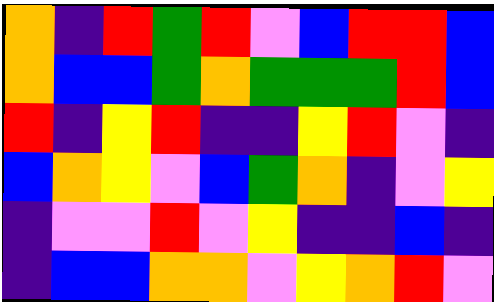[["orange", "indigo", "red", "green", "red", "violet", "blue", "red", "red", "blue"], ["orange", "blue", "blue", "green", "orange", "green", "green", "green", "red", "blue"], ["red", "indigo", "yellow", "red", "indigo", "indigo", "yellow", "red", "violet", "indigo"], ["blue", "orange", "yellow", "violet", "blue", "green", "orange", "indigo", "violet", "yellow"], ["indigo", "violet", "violet", "red", "violet", "yellow", "indigo", "indigo", "blue", "indigo"], ["indigo", "blue", "blue", "orange", "orange", "violet", "yellow", "orange", "red", "violet"]]